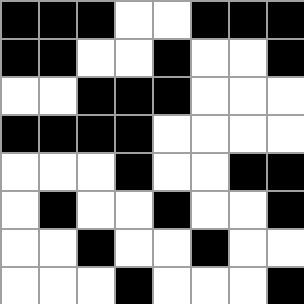[["black", "black", "black", "white", "white", "black", "black", "black"], ["black", "black", "white", "white", "black", "white", "white", "black"], ["white", "white", "black", "black", "black", "white", "white", "white"], ["black", "black", "black", "black", "white", "white", "white", "white"], ["white", "white", "white", "black", "white", "white", "black", "black"], ["white", "black", "white", "white", "black", "white", "white", "black"], ["white", "white", "black", "white", "white", "black", "white", "white"], ["white", "white", "white", "black", "white", "white", "white", "black"]]